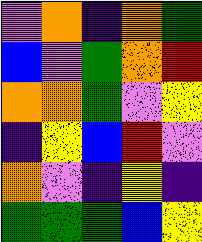[["violet", "orange", "indigo", "orange", "green"], ["blue", "violet", "green", "orange", "red"], ["orange", "orange", "green", "violet", "yellow"], ["indigo", "yellow", "blue", "red", "violet"], ["orange", "violet", "indigo", "yellow", "indigo"], ["green", "green", "green", "blue", "yellow"]]